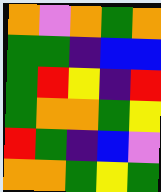[["orange", "violet", "orange", "green", "orange"], ["green", "green", "indigo", "blue", "blue"], ["green", "red", "yellow", "indigo", "red"], ["green", "orange", "orange", "green", "yellow"], ["red", "green", "indigo", "blue", "violet"], ["orange", "orange", "green", "yellow", "green"]]